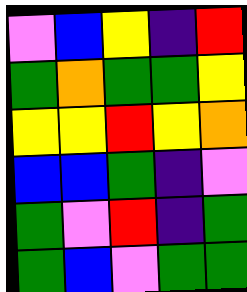[["violet", "blue", "yellow", "indigo", "red"], ["green", "orange", "green", "green", "yellow"], ["yellow", "yellow", "red", "yellow", "orange"], ["blue", "blue", "green", "indigo", "violet"], ["green", "violet", "red", "indigo", "green"], ["green", "blue", "violet", "green", "green"]]